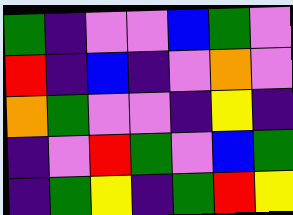[["green", "indigo", "violet", "violet", "blue", "green", "violet"], ["red", "indigo", "blue", "indigo", "violet", "orange", "violet"], ["orange", "green", "violet", "violet", "indigo", "yellow", "indigo"], ["indigo", "violet", "red", "green", "violet", "blue", "green"], ["indigo", "green", "yellow", "indigo", "green", "red", "yellow"]]